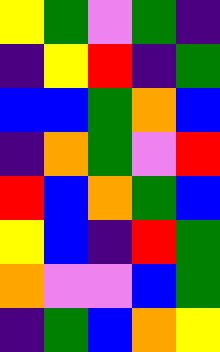[["yellow", "green", "violet", "green", "indigo"], ["indigo", "yellow", "red", "indigo", "green"], ["blue", "blue", "green", "orange", "blue"], ["indigo", "orange", "green", "violet", "red"], ["red", "blue", "orange", "green", "blue"], ["yellow", "blue", "indigo", "red", "green"], ["orange", "violet", "violet", "blue", "green"], ["indigo", "green", "blue", "orange", "yellow"]]